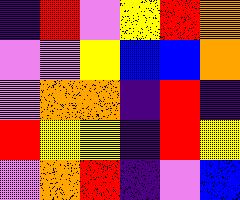[["indigo", "red", "violet", "yellow", "red", "orange"], ["violet", "violet", "yellow", "blue", "blue", "orange"], ["violet", "orange", "orange", "indigo", "red", "indigo"], ["red", "yellow", "yellow", "indigo", "red", "yellow"], ["violet", "orange", "red", "indigo", "violet", "blue"]]